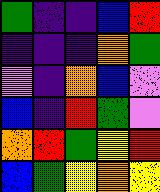[["green", "indigo", "indigo", "blue", "red"], ["indigo", "indigo", "indigo", "orange", "green"], ["violet", "indigo", "orange", "blue", "violet"], ["blue", "indigo", "red", "green", "violet"], ["orange", "red", "green", "yellow", "red"], ["blue", "green", "yellow", "orange", "yellow"]]